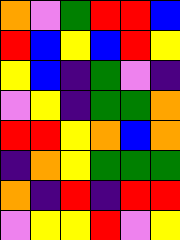[["orange", "violet", "green", "red", "red", "blue"], ["red", "blue", "yellow", "blue", "red", "yellow"], ["yellow", "blue", "indigo", "green", "violet", "indigo"], ["violet", "yellow", "indigo", "green", "green", "orange"], ["red", "red", "yellow", "orange", "blue", "orange"], ["indigo", "orange", "yellow", "green", "green", "green"], ["orange", "indigo", "red", "indigo", "red", "red"], ["violet", "yellow", "yellow", "red", "violet", "yellow"]]